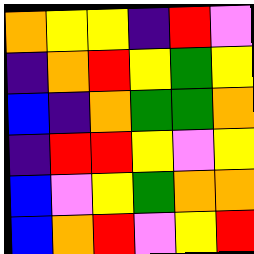[["orange", "yellow", "yellow", "indigo", "red", "violet"], ["indigo", "orange", "red", "yellow", "green", "yellow"], ["blue", "indigo", "orange", "green", "green", "orange"], ["indigo", "red", "red", "yellow", "violet", "yellow"], ["blue", "violet", "yellow", "green", "orange", "orange"], ["blue", "orange", "red", "violet", "yellow", "red"]]